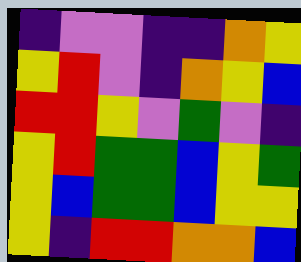[["indigo", "violet", "violet", "indigo", "indigo", "orange", "yellow"], ["yellow", "red", "violet", "indigo", "orange", "yellow", "blue"], ["red", "red", "yellow", "violet", "green", "violet", "indigo"], ["yellow", "red", "green", "green", "blue", "yellow", "green"], ["yellow", "blue", "green", "green", "blue", "yellow", "yellow"], ["yellow", "indigo", "red", "red", "orange", "orange", "blue"]]